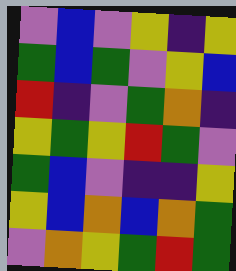[["violet", "blue", "violet", "yellow", "indigo", "yellow"], ["green", "blue", "green", "violet", "yellow", "blue"], ["red", "indigo", "violet", "green", "orange", "indigo"], ["yellow", "green", "yellow", "red", "green", "violet"], ["green", "blue", "violet", "indigo", "indigo", "yellow"], ["yellow", "blue", "orange", "blue", "orange", "green"], ["violet", "orange", "yellow", "green", "red", "green"]]